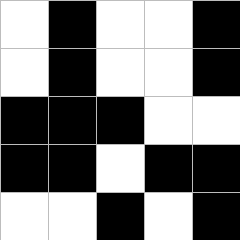[["white", "black", "white", "white", "black"], ["white", "black", "white", "white", "black"], ["black", "black", "black", "white", "white"], ["black", "black", "white", "black", "black"], ["white", "white", "black", "white", "black"]]